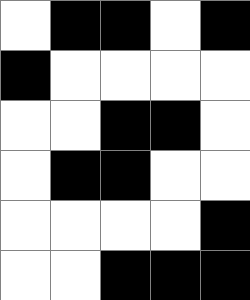[["white", "black", "black", "white", "black"], ["black", "white", "white", "white", "white"], ["white", "white", "black", "black", "white"], ["white", "black", "black", "white", "white"], ["white", "white", "white", "white", "black"], ["white", "white", "black", "black", "black"]]